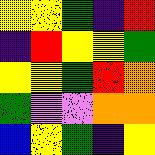[["yellow", "yellow", "green", "indigo", "red"], ["indigo", "red", "yellow", "yellow", "green"], ["yellow", "yellow", "green", "red", "orange"], ["green", "violet", "violet", "orange", "orange"], ["blue", "yellow", "green", "indigo", "yellow"]]